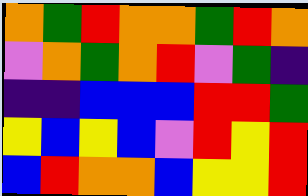[["orange", "green", "red", "orange", "orange", "green", "red", "orange"], ["violet", "orange", "green", "orange", "red", "violet", "green", "indigo"], ["indigo", "indigo", "blue", "blue", "blue", "red", "red", "green"], ["yellow", "blue", "yellow", "blue", "violet", "red", "yellow", "red"], ["blue", "red", "orange", "orange", "blue", "yellow", "yellow", "red"]]